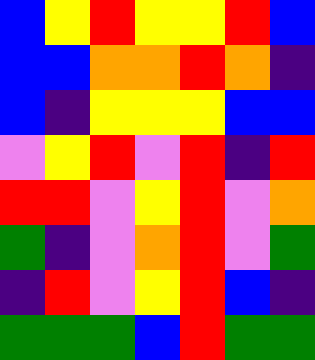[["blue", "yellow", "red", "yellow", "yellow", "red", "blue"], ["blue", "blue", "orange", "orange", "red", "orange", "indigo"], ["blue", "indigo", "yellow", "yellow", "yellow", "blue", "blue"], ["violet", "yellow", "red", "violet", "red", "indigo", "red"], ["red", "red", "violet", "yellow", "red", "violet", "orange"], ["green", "indigo", "violet", "orange", "red", "violet", "green"], ["indigo", "red", "violet", "yellow", "red", "blue", "indigo"], ["green", "green", "green", "blue", "red", "green", "green"]]